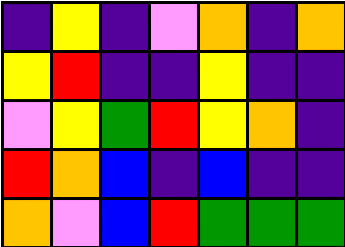[["indigo", "yellow", "indigo", "violet", "orange", "indigo", "orange"], ["yellow", "red", "indigo", "indigo", "yellow", "indigo", "indigo"], ["violet", "yellow", "green", "red", "yellow", "orange", "indigo"], ["red", "orange", "blue", "indigo", "blue", "indigo", "indigo"], ["orange", "violet", "blue", "red", "green", "green", "green"]]